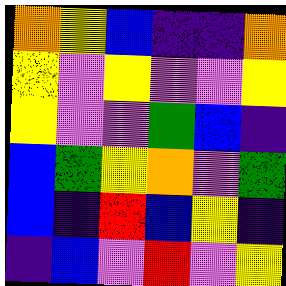[["orange", "yellow", "blue", "indigo", "indigo", "orange"], ["yellow", "violet", "yellow", "violet", "violet", "yellow"], ["yellow", "violet", "violet", "green", "blue", "indigo"], ["blue", "green", "yellow", "orange", "violet", "green"], ["blue", "indigo", "red", "blue", "yellow", "indigo"], ["indigo", "blue", "violet", "red", "violet", "yellow"]]